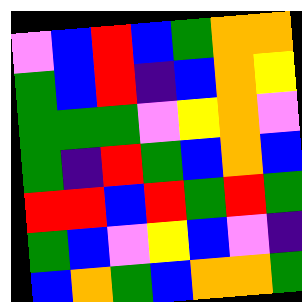[["violet", "blue", "red", "blue", "green", "orange", "orange"], ["green", "blue", "red", "indigo", "blue", "orange", "yellow"], ["green", "green", "green", "violet", "yellow", "orange", "violet"], ["green", "indigo", "red", "green", "blue", "orange", "blue"], ["red", "red", "blue", "red", "green", "red", "green"], ["green", "blue", "violet", "yellow", "blue", "violet", "indigo"], ["blue", "orange", "green", "blue", "orange", "orange", "green"]]